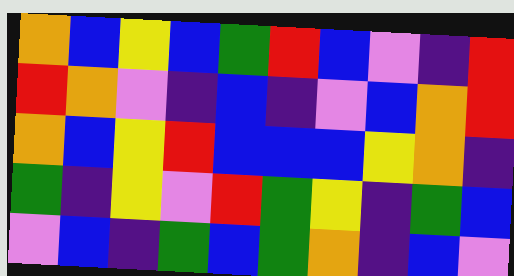[["orange", "blue", "yellow", "blue", "green", "red", "blue", "violet", "indigo", "red"], ["red", "orange", "violet", "indigo", "blue", "indigo", "violet", "blue", "orange", "red"], ["orange", "blue", "yellow", "red", "blue", "blue", "blue", "yellow", "orange", "indigo"], ["green", "indigo", "yellow", "violet", "red", "green", "yellow", "indigo", "green", "blue"], ["violet", "blue", "indigo", "green", "blue", "green", "orange", "indigo", "blue", "violet"]]